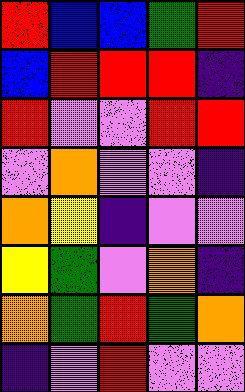[["red", "blue", "blue", "green", "red"], ["blue", "red", "red", "red", "indigo"], ["red", "violet", "violet", "red", "red"], ["violet", "orange", "violet", "violet", "indigo"], ["orange", "yellow", "indigo", "violet", "violet"], ["yellow", "green", "violet", "orange", "indigo"], ["orange", "green", "red", "green", "orange"], ["indigo", "violet", "red", "violet", "violet"]]